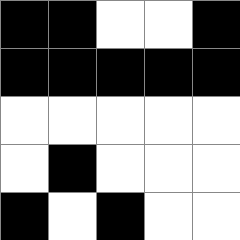[["black", "black", "white", "white", "black"], ["black", "black", "black", "black", "black"], ["white", "white", "white", "white", "white"], ["white", "black", "white", "white", "white"], ["black", "white", "black", "white", "white"]]